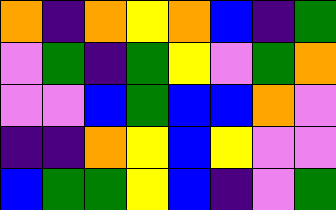[["orange", "indigo", "orange", "yellow", "orange", "blue", "indigo", "green"], ["violet", "green", "indigo", "green", "yellow", "violet", "green", "orange"], ["violet", "violet", "blue", "green", "blue", "blue", "orange", "violet"], ["indigo", "indigo", "orange", "yellow", "blue", "yellow", "violet", "violet"], ["blue", "green", "green", "yellow", "blue", "indigo", "violet", "green"]]